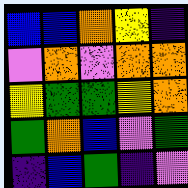[["blue", "blue", "orange", "yellow", "indigo"], ["violet", "orange", "violet", "orange", "orange"], ["yellow", "green", "green", "yellow", "orange"], ["green", "orange", "blue", "violet", "green"], ["indigo", "blue", "green", "indigo", "violet"]]